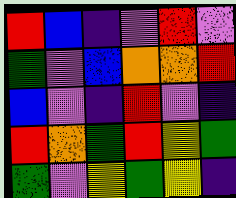[["red", "blue", "indigo", "violet", "red", "violet"], ["green", "violet", "blue", "orange", "orange", "red"], ["blue", "violet", "indigo", "red", "violet", "indigo"], ["red", "orange", "green", "red", "yellow", "green"], ["green", "violet", "yellow", "green", "yellow", "indigo"]]